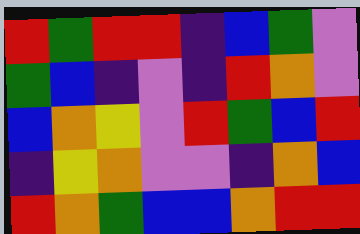[["red", "green", "red", "red", "indigo", "blue", "green", "violet"], ["green", "blue", "indigo", "violet", "indigo", "red", "orange", "violet"], ["blue", "orange", "yellow", "violet", "red", "green", "blue", "red"], ["indigo", "yellow", "orange", "violet", "violet", "indigo", "orange", "blue"], ["red", "orange", "green", "blue", "blue", "orange", "red", "red"]]